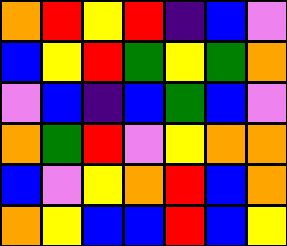[["orange", "red", "yellow", "red", "indigo", "blue", "violet"], ["blue", "yellow", "red", "green", "yellow", "green", "orange"], ["violet", "blue", "indigo", "blue", "green", "blue", "violet"], ["orange", "green", "red", "violet", "yellow", "orange", "orange"], ["blue", "violet", "yellow", "orange", "red", "blue", "orange"], ["orange", "yellow", "blue", "blue", "red", "blue", "yellow"]]